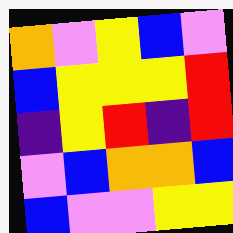[["orange", "violet", "yellow", "blue", "violet"], ["blue", "yellow", "yellow", "yellow", "red"], ["indigo", "yellow", "red", "indigo", "red"], ["violet", "blue", "orange", "orange", "blue"], ["blue", "violet", "violet", "yellow", "yellow"]]